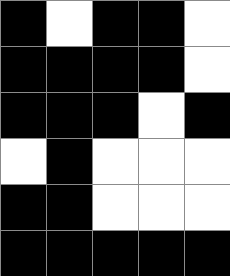[["black", "white", "black", "black", "white"], ["black", "black", "black", "black", "white"], ["black", "black", "black", "white", "black"], ["white", "black", "white", "white", "white"], ["black", "black", "white", "white", "white"], ["black", "black", "black", "black", "black"]]